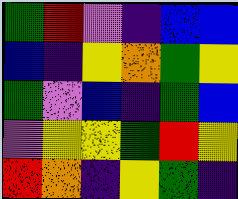[["green", "red", "violet", "indigo", "blue", "blue"], ["blue", "indigo", "yellow", "orange", "green", "yellow"], ["green", "violet", "blue", "indigo", "green", "blue"], ["violet", "yellow", "yellow", "green", "red", "yellow"], ["red", "orange", "indigo", "yellow", "green", "indigo"]]